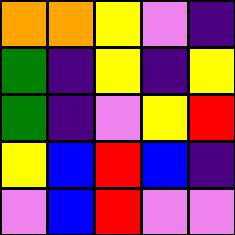[["orange", "orange", "yellow", "violet", "indigo"], ["green", "indigo", "yellow", "indigo", "yellow"], ["green", "indigo", "violet", "yellow", "red"], ["yellow", "blue", "red", "blue", "indigo"], ["violet", "blue", "red", "violet", "violet"]]